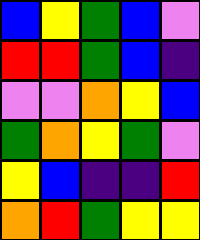[["blue", "yellow", "green", "blue", "violet"], ["red", "red", "green", "blue", "indigo"], ["violet", "violet", "orange", "yellow", "blue"], ["green", "orange", "yellow", "green", "violet"], ["yellow", "blue", "indigo", "indigo", "red"], ["orange", "red", "green", "yellow", "yellow"]]